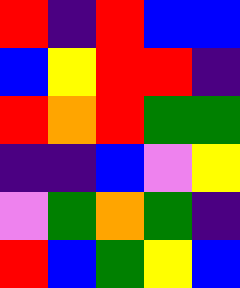[["red", "indigo", "red", "blue", "blue"], ["blue", "yellow", "red", "red", "indigo"], ["red", "orange", "red", "green", "green"], ["indigo", "indigo", "blue", "violet", "yellow"], ["violet", "green", "orange", "green", "indigo"], ["red", "blue", "green", "yellow", "blue"]]